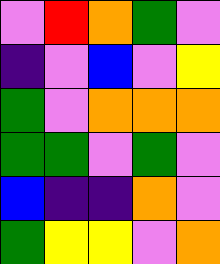[["violet", "red", "orange", "green", "violet"], ["indigo", "violet", "blue", "violet", "yellow"], ["green", "violet", "orange", "orange", "orange"], ["green", "green", "violet", "green", "violet"], ["blue", "indigo", "indigo", "orange", "violet"], ["green", "yellow", "yellow", "violet", "orange"]]